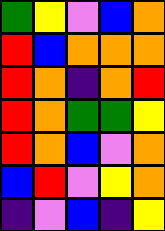[["green", "yellow", "violet", "blue", "orange"], ["red", "blue", "orange", "orange", "orange"], ["red", "orange", "indigo", "orange", "red"], ["red", "orange", "green", "green", "yellow"], ["red", "orange", "blue", "violet", "orange"], ["blue", "red", "violet", "yellow", "orange"], ["indigo", "violet", "blue", "indigo", "yellow"]]